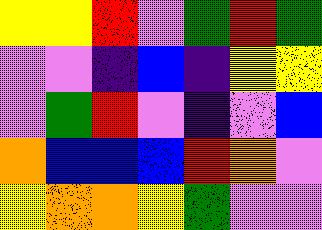[["yellow", "yellow", "red", "violet", "green", "red", "green"], ["violet", "violet", "indigo", "blue", "indigo", "yellow", "yellow"], ["violet", "green", "red", "violet", "indigo", "violet", "blue"], ["orange", "blue", "blue", "blue", "red", "orange", "violet"], ["yellow", "orange", "orange", "yellow", "green", "violet", "violet"]]